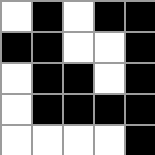[["white", "black", "white", "black", "black"], ["black", "black", "white", "white", "black"], ["white", "black", "black", "white", "black"], ["white", "black", "black", "black", "black"], ["white", "white", "white", "white", "black"]]